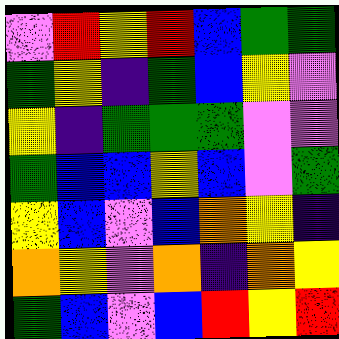[["violet", "red", "yellow", "red", "blue", "green", "green"], ["green", "yellow", "indigo", "green", "blue", "yellow", "violet"], ["yellow", "indigo", "green", "green", "green", "violet", "violet"], ["green", "blue", "blue", "yellow", "blue", "violet", "green"], ["yellow", "blue", "violet", "blue", "orange", "yellow", "indigo"], ["orange", "yellow", "violet", "orange", "indigo", "orange", "yellow"], ["green", "blue", "violet", "blue", "red", "yellow", "red"]]